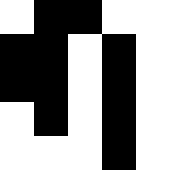[["white", "black", "black", "white", "white"], ["black", "black", "white", "black", "white"], ["black", "black", "white", "black", "white"], ["white", "black", "white", "black", "white"], ["white", "white", "white", "black", "white"]]